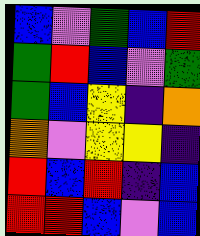[["blue", "violet", "green", "blue", "red"], ["green", "red", "blue", "violet", "green"], ["green", "blue", "yellow", "indigo", "orange"], ["orange", "violet", "yellow", "yellow", "indigo"], ["red", "blue", "red", "indigo", "blue"], ["red", "red", "blue", "violet", "blue"]]